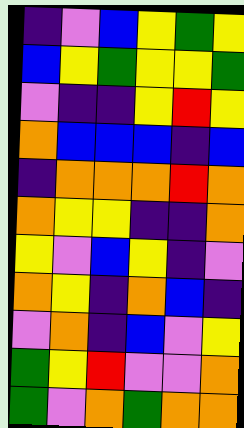[["indigo", "violet", "blue", "yellow", "green", "yellow"], ["blue", "yellow", "green", "yellow", "yellow", "green"], ["violet", "indigo", "indigo", "yellow", "red", "yellow"], ["orange", "blue", "blue", "blue", "indigo", "blue"], ["indigo", "orange", "orange", "orange", "red", "orange"], ["orange", "yellow", "yellow", "indigo", "indigo", "orange"], ["yellow", "violet", "blue", "yellow", "indigo", "violet"], ["orange", "yellow", "indigo", "orange", "blue", "indigo"], ["violet", "orange", "indigo", "blue", "violet", "yellow"], ["green", "yellow", "red", "violet", "violet", "orange"], ["green", "violet", "orange", "green", "orange", "orange"]]